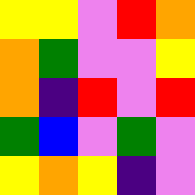[["yellow", "yellow", "violet", "red", "orange"], ["orange", "green", "violet", "violet", "yellow"], ["orange", "indigo", "red", "violet", "red"], ["green", "blue", "violet", "green", "violet"], ["yellow", "orange", "yellow", "indigo", "violet"]]